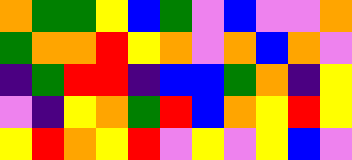[["orange", "green", "green", "yellow", "blue", "green", "violet", "blue", "violet", "violet", "orange"], ["green", "orange", "orange", "red", "yellow", "orange", "violet", "orange", "blue", "orange", "violet"], ["indigo", "green", "red", "red", "indigo", "blue", "blue", "green", "orange", "indigo", "yellow"], ["violet", "indigo", "yellow", "orange", "green", "red", "blue", "orange", "yellow", "red", "yellow"], ["yellow", "red", "orange", "yellow", "red", "violet", "yellow", "violet", "yellow", "blue", "violet"]]